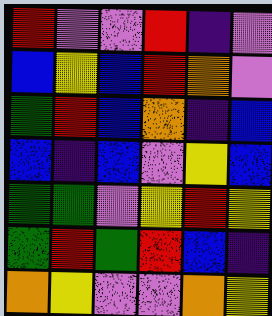[["red", "violet", "violet", "red", "indigo", "violet"], ["blue", "yellow", "blue", "red", "orange", "violet"], ["green", "red", "blue", "orange", "indigo", "blue"], ["blue", "indigo", "blue", "violet", "yellow", "blue"], ["green", "green", "violet", "yellow", "red", "yellow"], ["green", "red", "green", "red", "blue", "indigo"], ["orange", "yellow", "violet", "violet", "orange", "yellow"]]